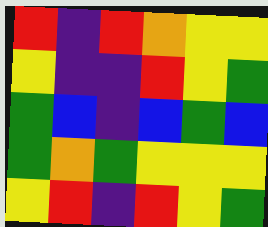[["red", "indigo", "red", "orange", "yellow", "yellow"], ["yellow", "indigo", "indigo", "red", "yellow", "green"], ["green", "blue", "indigo", "blue", "green", "blue"], ["green", "orange", "green", "yellow", "yellow", "yellow"], ["yellow", "red", "indigo", "red", "yellow", "green"]]